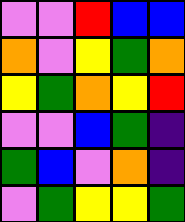[["violet", "violet", "red", "blue", "blue"], ["orange", "violet", "yellow", "green", "orange"], ["yellow", "green", "orange", "yellow", "red"], ["violet", "violet", "blue", "green", "indigo"], ["green", "blue", "violet", "orange", "indigo"], ["violet", "green", "yellow", "yellow", "green"]]